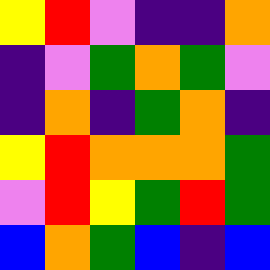[["yellow", "red", "violet", "indigo", "indigo", "orange"], ["indigo", "violet", "green", "orange", "green", "violet"], ["indigo", "orange", "indigo", "green", "orange", "indigo"], ["yellow", "red", "orange", "orange", "orange", "green"], ["violet", "red", "yellow", "green", "red", "green"], ["blue", "orange", "green", "blue", "indigo", "blue"]]